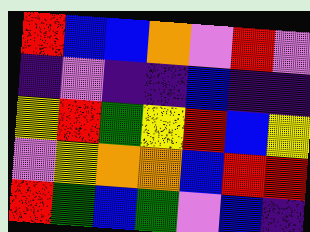[["red", "blue", "blue", "orange", "violet", "red", "violet"], ["indigo", "violet", "indigo", "indigo", "blue", "indigo", "indigo"], ["yellow", "red", "green", "yellow", "red", "blue", "yellow"], ["violet", "yellow", "orange", "orange", "blue", "red", "red"], ["red", "green", "blue", "green", "violet", "blue", "indigo"]]